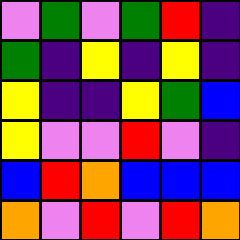[["violet", "green", "violet", "green", "red", "indigo"], ["green", "indigo", "yellow", "indigo", "yellow", "indigo"], ["yellow", "indigo", "indigo", "yellow", "green", "blue"], ["yellow", "violet", "violet", "red", "violet", "indigo"], ["blue", "red", "orange", "blue", "blue", "blue"], ["orange", "violet", "red", "violet", "red", "orange"]]